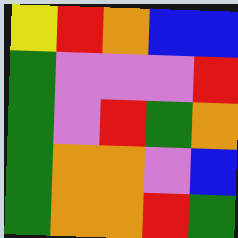[["yellow", "red", "orange", "blue", "blue"], ["green", "violet", "violet", "violet", "red"], ["green", "violet", "red", "green", "orange"], ["green", "orange", "orange", "violet", "blue"], ["green", "orange", "orange", "red", "green"]]